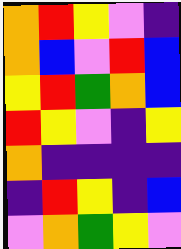[["orange", "red", "yellow", "violet", "indigo"], ["orange", "blue", "violet", "red", "blue"], ["yellow", "red", "green", "orange", "blue"], ["red", "yellow", "violet", "indigo", "yellow"], ["orange", "indigo", "indigo", "indigo", "indigo"], ["indigo", "red", "yellow", "indigo", "blue"], ["violet", "orange", "green", "yellow", "violet"]]